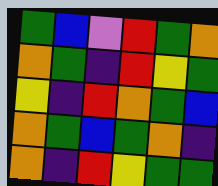[["green", "blue", "violet", "red", "green", "orange"], ["orange", "green", "indigo", "red", "yellow", "green"], ["yellow", "indigo", "red", "orange", "green", "blue"], ["orange", "green", "blue", "green", "orange", "indigo"], ["orange", "indigo", "red", "yellow", "green", "green"]]